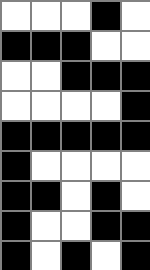[["white", "white", "white", "black", "white"], ["black", "black", "black", "white", "white"], ["white", "white", "black", "black", "black"], ["white", "white", "white", "white", "black"], ["black", "black", "black", "black", "black"], ["black", "white", "white", "white", "white"], ["black", "black", "white", "black", "white"], ["black", "white", "white", "black", "black"], ["black", "white", "black", "white", "black"]]